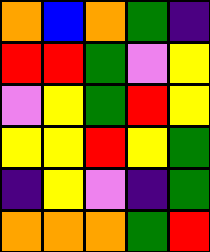[["orange", "blue", "orange", "green", "indigo"], ["red", "red", "green", "violet", "yellow"], ["violet", "yellow", "green", "red", "yellow"], ["yellow", "yellow", "red", "yellow", "green"], ["indigo", "yellow", "violet", "indigo", "green"], ["orange", "orange", "orange", "green", "red"]]